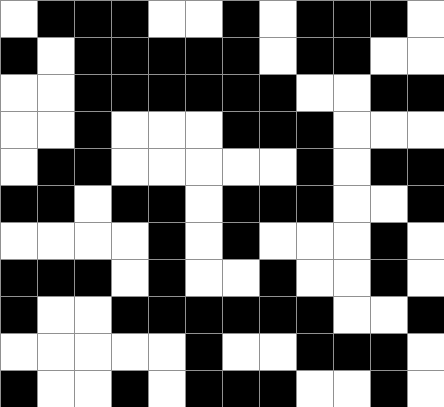[["white", "black", "black", "black", "white", "white", "black", "white", "black", "black", "black", "white"], ["black", "white", "black", "black", "black", "black", "black", "white", "black", "black", "white", "white"], ["white", "white", "black", "black", "black", "black", "black", "black", "white", "white", "black", "black"], ["white", "white", "black", "white", "white", "white", "black", "black", "black", "white", "white", "white"], ["white", "black", "black", "white", "white", "white", "white", "white", "black", "white", "black", "black"], ["black", "black", "white", "black", "black", "white", "black", "black", "black", "white", "white", "black"], ["white", "white", "white", "white", "black", "white", "black", "white", "white", "white", "black", "white"], ["black", "black", "black", "white", "black", "white", "white", "black", "white", "white", "black", "white"], ["black", "white", "white", "black", "black", "black", "black", "black", "black", "white", "white", "black"], ["white", "white", "white", "white", "white", "black", "white", "white", "black", "black", "black", "white"], ["black", "white", "white", "black", "white", "black", "black", "black", "white", "white", "black", "white"]]